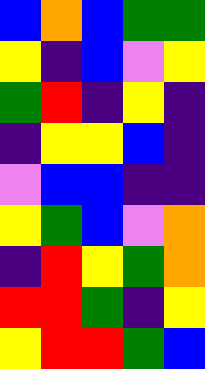[["blue", "orange", "blue", "green", "green"], ["yellow", "indigo", "blue", "violet", "yellow"], ["green", "red", "indigo", "yellow", "indigo"], ["indigo", "yellow", "yellow", "blue", "indigo"], ["violet", "blue", "blue", "indigo", "indigo"], ["yellow", "green", "blue", "violet", "orange"], ["indigo", "red", "yellow", "green", "orange"], ["red", "red", "green", "indigo", "yellow"], ["yellow", "red", "red", "green", "blue"]]